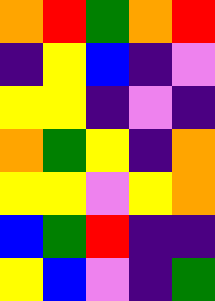[["orange", "red", "green", "orange", "red"], ["indigo", "yellow", "blue", "indigo", "violet"], ["yellow", "yellow", "indigo", "violet", "indigo"], ["orange", "green", "yellow", "indigo", "orange"], ["yellow", "yellow", "violet", "yellow", "orange"], ["blue", "green", "red", "indigo", "indigo"], ["yellow", "blue", "violet", "indigo", "green"]]